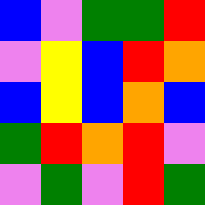[["blue", "violet", "green", "green", "red"], ["violet", "yellow", "blue", "red", "orange"], ["blue", "yellow", "blue", "orange", "blue"], ["green", "red", "orange", "red", "violet"], ["violet", "green", "violet", "red", "green"]]